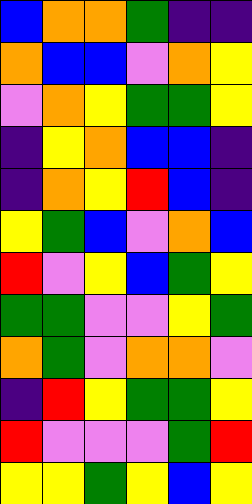[["blue", "orange", "orange", "green", "indigo", "indigo"], ["orange", "blue", "blue", "violet", "orange", "yellow"], ["violet", "orange", "yellow", "green", "green", "yellow"], ["indigo", "yellow", "orange", "blue", "blue", "indigo"], ["indigo", "orange", "yellow", "red", "blue", "indigo"], ["yellow", "green", "blue", "violet", "orange", "blue"], ["red", "violet", "yellow", "blue", "green", "yellow"], ["green", "green", "violet", "violet", "yellow", "green"], ["orange", "green", "violet", "orange", "orange", "violet"], ["indigo", "red", "yellow", "green", "green", "yellow"], ["red", "violet", "violet", "violet", "green", "red"], ["yellow", "yellow", "green", "yellow", "blue", "yellow"]]